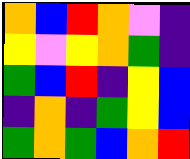[["orange", "blue", "red", "orange", "violet", "indigo"], ["yellow", "violet", "yellow", "orange", "green", "indigo"], ["green", "blue", "red", "indigo", "yellow", "blue"], ["indigo", "orange", "indigo", "green", "yellow", "blue"], ["green", "orange", "green", "blue", "orange", "red"]]